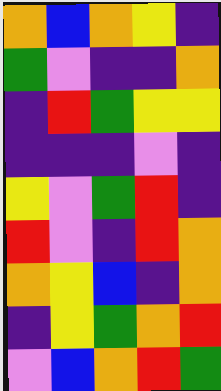[["orange", "blue", "orange", "yellow", "indigo"], ["green", "violet", "indigo", "indigo", "orange"], ["indigo", "red", "green", "yellow", "yellow"], ["indigo", "indigo", "indigo", "violet", "indigo"], ["yellow", "violet", "green", "red", "indigo"], ["red", "violet", "indigo", "red", "orange"], ["orange", "yellow", "blue", "indigo", "orange"], ["indigo", "yellow", "green", "orange", "red"], ["violet", "blue", "orange", "red", "green"]]